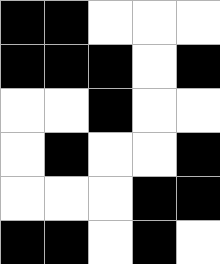[["black", "black", "white", "white", "white"], ["black", "black", "black", "white", "black"], ["white", "white", "black", "white", "white"], ["white", "black", "white", "white", "black"], ["white", "white", "white", "black", "black"], ["black", "black", "white", "black", "white"]]